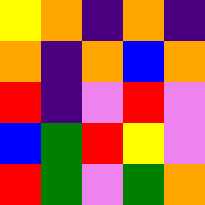[["yellow", "orange", "indigo", "orange", "indigo"], ["orange", "indigo", "orange", "blue", "orange"], ["red", "indigo", "violet", "red", "violet"], ["blue", "green", "red", "yellow", "violet"], ["red", "green", "violet", "green", "orange"]]